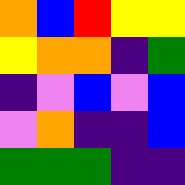[["orange", "blue", "red", "yellow", "yellow"], ["yellow", "orange", "orange", "indigo", "green"], ["indigo", "violet", "blue", "violet", "blue"], ["violet", "orange", "indigo", "indigo", "blue"], ["green", "green", "green", "indigo", "indigo"]]